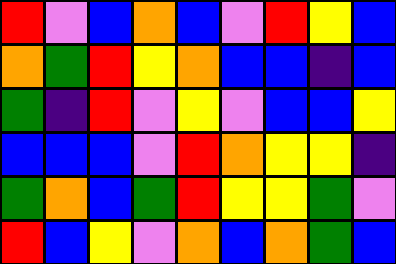[["red", "violet", "blue", "orange", "blue", "violet", "red", "yellow", "blue"], ["orange", "green", "red", "yellow", "orange", "blue", "blue", "indigo", "blue"], ["green", "indigo", "red", "violet", "yellow", "violet", "blue", "blue", "yellow"], ["blue", "blue", "blue", "violet", "red", "orange", "yellow", "yellow", "indigo"], ["green", "orange", "blue", "green", "red", "yellow", "yellow", "green", "violet"], ["red", "blue", "yellow", "violet", "orange", "blue", "orange", "green", "blue"]]